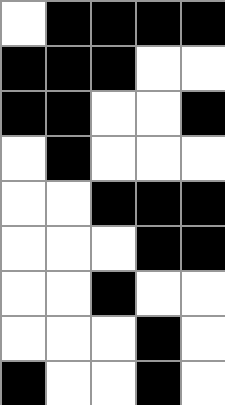[["white", "black", "black", "black", "black"], ["black", "black", "black", "white", "white"], ["black", "black", "white", "white", "black"], ["white", "black", "white", "white", "white"], ["white", "white", "black", "black", "black"], ["white", "white", "white", "black", "black"], ["white", "white", "black", "white", "white"], ["white", "white", "white", "black", "white"], ["black", "white", "white", "black", "white"]]